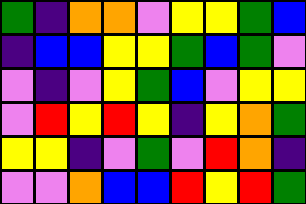[["green", "indigo", "orange", "orange", "violet", "yellow", "yellow", "green", "blue"], ["indigo", "blue", "blue", "yellow", "yellow", "green", "blue", "green", "violet"], ["violet", "indigo", "violet", "yellow", "green", "blue", "violet", "yellow", "yellow"], ["violet", "red", "yellow", "red", "yellow", "indigo", "yellow", "orange", "green"], ["yellow", "yellow", "indigo", "violet", "green", "violet", "red", "orange", "indigo"], ["violet", "violet", "orange", "blue", "blue", "red", "yellow", "red", "green"]]